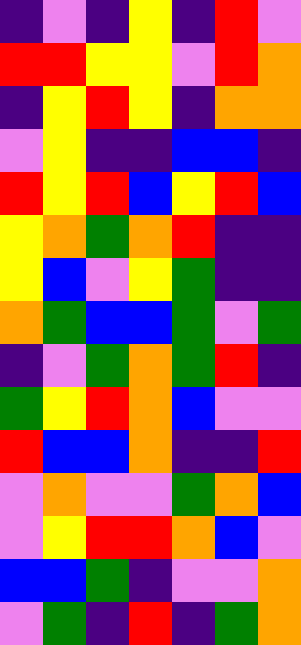[["indigo", "violet", "indigo", "yellow", "indigo", "red", "violet"], ["red", "red", "yellow", "yellow", "violet", "red", "orange"], ["indigo", "yellow", "red", "yellow", "indigo", "orange", "orange"], ["violet", "yellow", "indigo", "indigo", "blue", "blue", "indigo"], ["red", "yellow", "red", "blue", "yellow", "red", "blue"], ["yellow", "orange", "green", "orange", "red", "indigo", "indigo"], ["yellow", "blue", "violet", "yellow", "green", "indigo", "indigo"], ["orange", "green", "blue", "blue", "green", "violet", "green"], ["indigo", "violet", "green", "orange", "green", "red", "indigo"], ["green", "yellow", "red", "orange", "blue", "violet", "violet"], ["red", "blue", "blue", "orange", "indigo", "indigo", "red"], ["violet", "orange", "violet", "violet", "green", "orange", "blue"], ["violet", "yellow", "red", "red", "orange", "blue", "violet"], ["blue", "blue", "green", "indigo", "violet", "violet", "orange"], ["violet", "green", "indigo", "red", "indigo", "green", "orange"]]